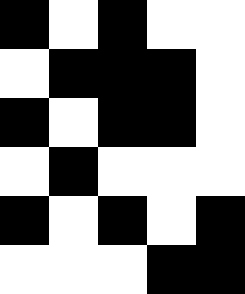[["black", "white", "black", "white", "white"], ["white", "black", "black", "black", "white"], ["black", "white", "black", "black", "white"], ["white", "black", "white", "white", "white"], ["black", "white", "black", "white", "black"], ["white", "white", "white", "black", "black"]]